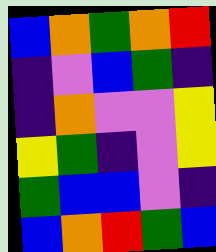[["blue", "orange", "green", "orange", "red"], ["indigo", "violet", "blue", "green", "indigo"], ["indigo", "orange", "violet", "violet", "yellow"], ["yellow", "green", "indigo", "violet", "yellow"], ["green", "blue", "blue", "violet", "indigo"], ["blue", "orange", "red", "green", "blue"]]